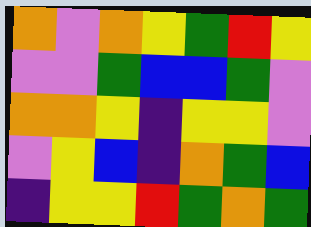[["orange", "violet", "orange", "yellow", "green", "red", "yellow"], ["violet", "violet", "green", "blue", "blue", "green", "violet"], ["orange", "orange", "yellow", "indigo", "yellow", "yellow", "violet"], ["violet", "yellow", "blue", "indigo", "orange", "green", "blue"], ["indigo", "yellow", "yellow", "red", "green", "orange", "green"]]